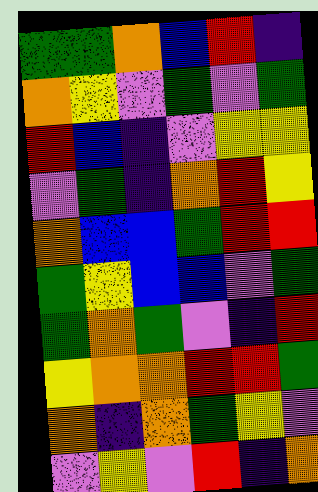[["green", "green", "orange", "blue", "red", "indigo"], ["orange", "yellow", "violet", "green", "violet", "green"], ["red", "blue", "indigo", "violet", "yellow", "yellow"], ["violet", "green", "indigo", "orange", "red", "yellow"], ["orange", "blue", "blue", "green", "red", "red"], ["green", "yellow", "blue", "blue", "violet", "green"], ["green", "orange", "green", "violet", "indigo", "red"], ["yellow", "orange", "orange", "red", "red", "green"], ["orange", "indigo", "orange", "green", "yellow", "violet"], ["violet", "yellow", "violet", "red", "indigo", "orange"]]